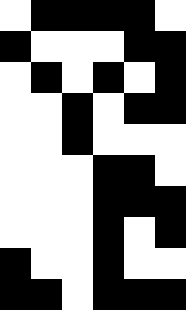[["white", "black", "black", "black", "black", "white"], ["black", "white", "white", "white", "black", "black"], ["white", "black", "white", "black", "white", "black"], ["white", "white", "black", "white", "black", "black"], ["white", "white", "black", "white", "white", "white"], ["white", "white", "white", "black", "black", "white"], ["white", "white", "white", "black", "black", "black"], ["white", "white", "white", "black", "white", "black"], ["black", "white", "white", "black", "white", "white"], ["black", "black", "white", "black", "black", "black"]]